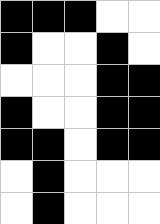[["black", "black", "black", "white", "white"], ["black", "white", "white", "black", "white"], ["white", "white", "white", "black", "black"], ["black", "white", "white", "black", "black"], ["black", "black", "white", "black", "black"], ["white", "black", "white", "white", "white"], ["white", "black", "white", "white", "white"]]